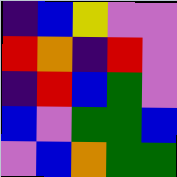[["indigo", "blue", "yellow", "violet", "violet"], ["red", "orange", "indigo", "red", "violet"], ["indigo", "red", "blue", "green", "violet"], ["blue", "violet", "green", "green", "blue"], ["violet", "blue", "orange", "green", "green"]]